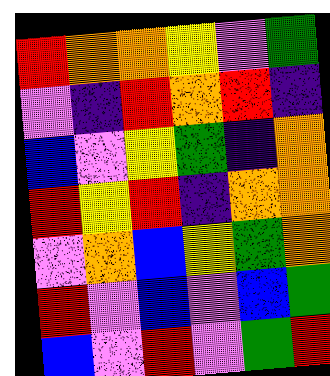[["red", "orange", "orange", "yellow", "violet", "green"], ["violet", "indigo", "red", "orange", "red", "indigo"], ["blue", "violet", "yellow", "green", "indigo", "orange"], ["red", "yellow", "red", "indigo", "orange", "orange"], ["violet", "orange", "blue", "yellow", "green", "orange"], ["red", "violet", "blue", "violet", "blue", "green"], ["blue", "violet", "red", "violet", "green", "red"]]